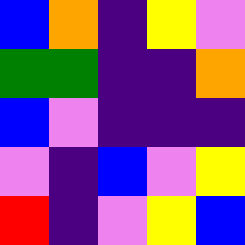[["blue", "orange", "indigo", "yellow", "violet"], ["green", "green", "indigo", "indigo", "orange"], ["blue", "violet", "indigo", "indigo", "indigo"], ["violet", "indigo", "blue", "violet", "yellow"], ["red", "indigo", "violet", "yellow", "blue"]]